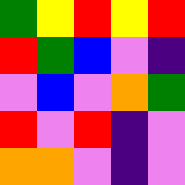[["green", "yellow", "red", "yellow", "red"], ["red", "green", "blue", "violet", "indigo"], ["violet", "blue", "violet", "orange", "green"], ["red", "violet", "red", "indigo", "violet"], ["orange", "orange", "violet", "indigo", "violet"]]